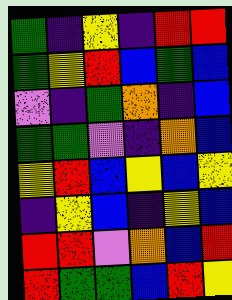[["green", "indigo", "yellow", "indigo", "red", "red"], ["green", "yellow", "red", "blue", "green", "blue"], ["violet", "indigo", "green", "orange", "indigo", "blue"], ["green", "green", "violet", "indigo", "orange", "blue"], ["yellow", "red", "blue", "yellow", "blue", "yellow"], ["indigo", "yellow", "blue", "indigo", "yellow", "blue"], ["red", "red", "violet", "orange", "blue", "red"], ["red", "green", "green", "blue", "red", "yellow"]]